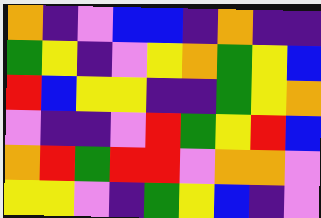[["orange", "indigo", "violet", "blue", "blue", "indigo", "orange", "indigo", "indigo"], ["green", "yellow", "indigo", "violet", "yellow", "orange", "green", "yellow", "blue"], ["red", "blue", "yellow", "yellow", "indigo", "indigo", "green", "yellow", "orange"], ["violet", "indigo", "indigo", "violet", "red", "green", "yellow", "red", "blue"], ["orange", "red", "green", "red", "red", "violet", "orange", "orange", "violet"], ["yellow", "yellow", "violet", "indigo", "green", "yellow", "blue", "indigo", "violet"]]